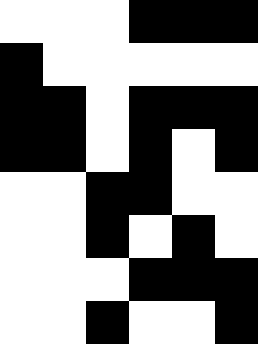[["white", "white", "white", "black", "black", "black"], ["black", "white", "white", "white", "white", "white"], ["black", "black", "white", "black", "black", "black"], ["black", "black", "white", "black", "white", "black"], ["white", "white", "black", "black", "white", "white"], ["white", "white", "black", "white", "black", "white"], ["white", "white", "white", "black", "black", "black"], ["white", "white", "black", "white", "white", "black"]]